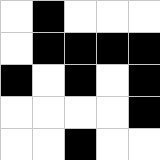[["white", "black", "white", "white", "white"], ["white", "black", "black", "black", "black"], ["black", "white", "black", "white", "black"], ["white", "white", "white", "white", "black"], ["white", "white", "black", "white", "white"]]